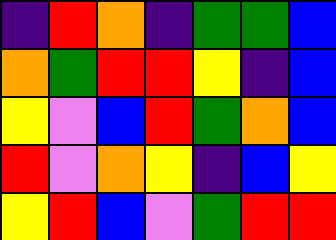[["indigo", "red", "orange", "indigo", "green", "green", "blue"], ["orange", "green", "red", "red", "yellow", "indigo", "blue"], ["yellow", "violet", "blue", "red", "green", "orange", "blue"], ["red", "violet", "orange", "yellow", "indigo", "blue", "yellow"], ["yellow", "red", "blue", "violet", "green", "red", "red"]]